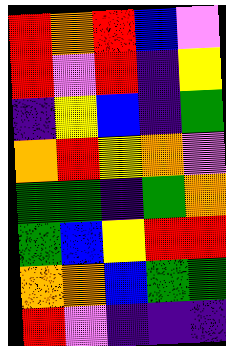[["red", "orange", "red", "blue", "violet"], ["red", "violet", "red", "indigo", "yellow"], ["indigo", "yellow", "blue", "indigo", "green"], ["orange", "red", "yellow", "orange", "violet"], ["green", "green", "indigo", "green", "orange"], ["green", "blue", "yellow", "red", "red"], ["orange", "orange", "blue", "green", "green"], ["red", "violet", "indigo", "indigo", "indigo"]]